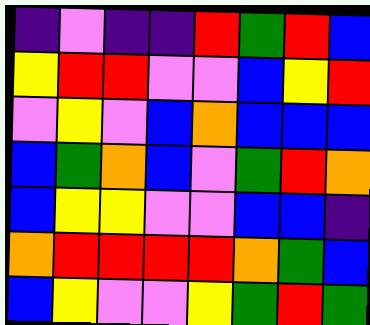[["indigo", "violet", "indigo", "indigo", "red", "green", "red", "blue"], ["yellow", "red", "red", "violet", "violet", "blue", "yellow", "red"], ["violet", "yellow", "violet", "blue", "orange", "blue", "blue", "blue"], ["blue", "green", "orange", "blue", "violet", "green", "red", "orange"], ["blue", "yellow", "yellow", "violet", "violet", "blue", "blue", "indigo"], ["orange", "red", "red", "red", "red", "orange", "green", "blue"], ["blue", "yellow", "violet", "violet", "yellow", "green", "red", "green"]]